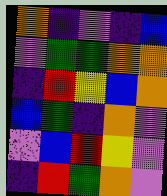[["orange", "indigo", "violet", "indigo", "blue"], ["violet", "green", "green", "orange", "orange"], ["indigo", "red", "yellow", "blue", "orange"], ["blue", "green", "indigo", "orange", "violet"], ["violet", "blue", "red", "yellow", "violet"], ["indigo", "red", "green", "orange", "violet"]]